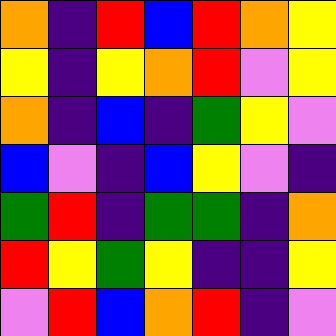[["orange", "indigo", "red", "blue", "red", "orange", "yellow"], ["yellow", "indigo", "yellow", "orange", "red", "violet", "yellow"], ["orange", "indigo", "blue", "indigo", "green", "yellow", "violet"], ["blue", "violet", "indigo", "blue", "yellow", "violet", "indigo"], ["green", "red", "indigo", "green", "green", "indigo", "orange"], ["red", "yellow", "green", "yellow", "indigo", "indigo", "yellow"], ["violet", "red", "blue", "orange", "red", "indigo", "violet"]]